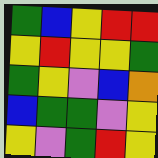[["green", "blue", "yellow", "red", "red"], ["yellow", "red", "yellow", "yellow", "green"], ["green", "yellow", "violet", "blue", "orange"], ["blue", "green", "green", "violet", "yellow"], ["yellow", "violet", "green", "red", "yellow"]]